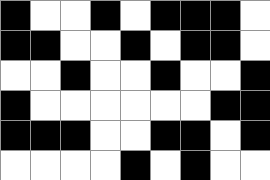[["black", "white", "white", "black", "white", "black", "black", "black", "white"], ["black", "black", "white", "white", "black", "white", "black", "black", "white"], ["white", "white", "black", "white", "white", "black", "white", "white", "black"], ["black", "white", "white", "white", "white", "white", "white", "black", "black"], ["black", "black", "black", "white", "white", "black", "black", "white", "black"], ["white", "white", "white", "white", "black", "white", "black", "white", "white"]]